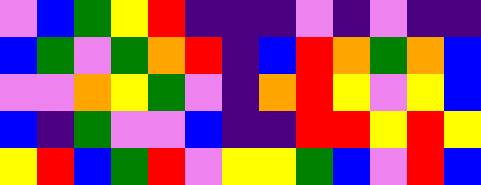[["violet", "blue", "green", "yellow", "red", "indigo", "indigo", "indigo", "violet", "indigo", "violet", "indigo", "indigo"], ["blue", "green", "violet", "green", "orange", "red", "indigo", "blue", "red", "orange", "green", "orange", "blue"], ["violet", "violet", "orange", "yellow", "green", "violet", "indigo", "orange", "red", "yellow", "violet", "yellow", "blue"], ["blue", "indigo", "green", "violet", "violet", "blue", "indigo", "indigo", "red", "red", "yellow", "red", "yellow"], ["yellow", "red", "blue", "green", "red", "violet", "yellow", "yellow", "green", "blue", "violet", "red", "blue"]]